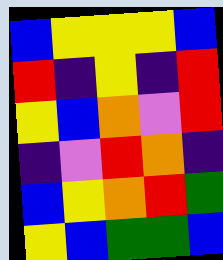[["blue", "yellow", "yellow", "yellow", "blue"], ["red", "indigo", "yellow", "indigo", "red"], ["yellow", "blue", "orange", "violet", "red"], ["indigo", "violet", "red", "orange", "indigo"], ["blue", "yellow", "orange", "red", "green"], ["yellow", "blue", "green", "green", "blue"]]